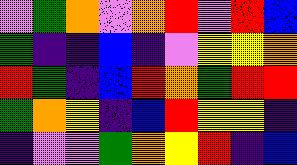[["violet", "green", "orange", "violet", "orange", "red", "violet", "red", "blue"], ["green", "indigo", "indigo", "blue", "indigo", "violet", "yellow", "yellow", "orange"], ["red", "green", "indigo", "blue", "red", "orange", "green", "red", "red"], ["green", "orange", "yellow", "indigo", "blue", "red", "yellow", "yellow", "indigo"], ["indigo", "violet", "violet", "green", "orange", "yellow", "red", "indigo", "blue"]]